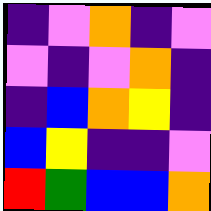[["indigo", "violet", "orange", "indigo", "violet"], ["violet", "indigo", "violet", "orange", "indigo"], ["indigo", "blue", "orange", "yellow", "indigo"], ["blue", "yellow", "indigo", "indigo", "violet"], ["red", "green", "blue", "blue", "orange"]]